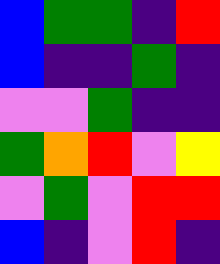[["blue", "green", "green", "indigo", "red"], ["blue", "indigo", "indigo", "green", "indigo"], ["violet", "violet", "green", "indigo", "indigo"], ["green", "orange", "red", "violet", "yellow"], ["violet", "green", "violet", "red", "red"], ["blue", "indigo", "violet", "red", "indigo"]]